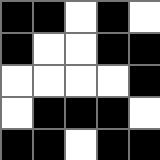[["black", "black", "white", "black", "white"], ["black", "white", "white", "black", "black"], ["white", "white", "white", "white", "black"], ["white", "black", "black", "black", "white"], ["black", "black", "white", "black", "black"]]